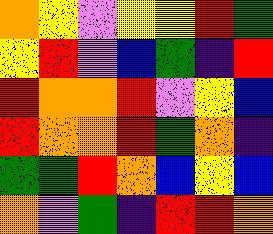[["orange", "yellow", "violet", "yellow", "yellow", "red", "green"], ["yellow", "red", "violet", "blue", "green", "indigo", "red"], ["red", "orange", "orange", "red", "violet", "yellow", "blue"], ["red", "orange", "orange", "red", "green", "orange", "indigo"], ["green", "green", "red", "orange", "blue", "yellow", "blue"], ["orange", "violet", "green", "indigo", "red", "red", "orange"]]